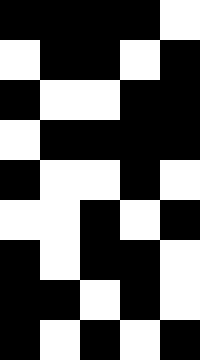[["black", "black", "black", "black", "white"], ["white", "black", "black", "white", "black"], ["black", "white", "white", "black", "black"], ["white", "black", "black", "black", "black"], ["black", "white", "white", "black", "white"], ["white", "white", "black", "white", "black"], ["black", "white", "black", "black", "white"], ["black", "black", "white", "black", "white"], ["black", "white", "black", "white", "black"]]